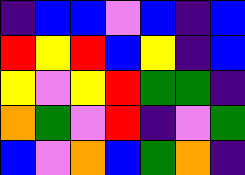[["indigo", "blue", "blue", "violet", "blue", "indigo", "blue"], ["red", "yellow", "red", "blue", "yellow", "indigo", "blue"], ["yellow", "violet", "yellow", "red", "green", "green", "indigo"], ["orange", "green", "violet", "red", "indigo", "violet", "green"], ["blue", "violet", "orange", "blue", "green", "orange", "indigo"]]